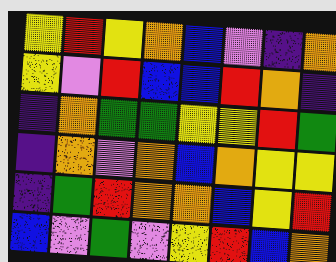[["yellow", "red", "yellow", "orange", "blue", "violet", "indigo", "orange"], ["yellow", "violet", "red", "blue", "blue", "red", "orange", "indigo"], ["indigo", "orange", "green", "green", "yellow", "yellow", "red", "green"], ["indigo", "orange", "violet", "orange", "blue", "orange", "yellow", "yellow"], ["indigo", "green", "red", "orange", "orange", "blue", "yellow", "red"], ["blue", "violet", "green", "violet", "yellow", "red", "blue", "orange"]]